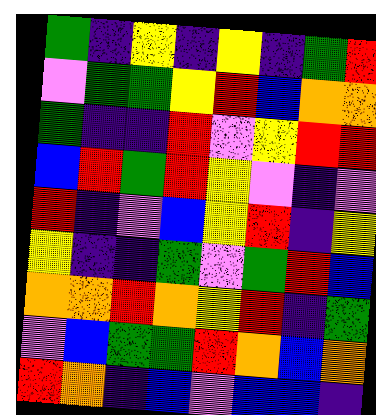[["green", "indigo", "yellow", "indigo", "yellow", "indigo", "green", "red"], ["violet", "green", "green", "yellow", "red", "blue", "orange", "orange"], ["green", "indigo", "indigo", "red", "violet", "yellow", "red", "red"], ["blue", "red", "green", "red", "yellow", "violet", "indigo", "violet"], ["red", "indigo", "violet", "blue", "yellow", "red", "indigo", "yellow"], ["yellow", "indigo", "indigo", "green", "violet", "green", "red", "blue"], ["orange", "orange", "red", "orange", "yellow", "red", "indigo", "green"], ["violet", "blue", "green", "green", "red", "orange", "blue", "orange"], ["red", "orange", "indigo", "blue", "violet", "blue", "blue", "indigo"]]